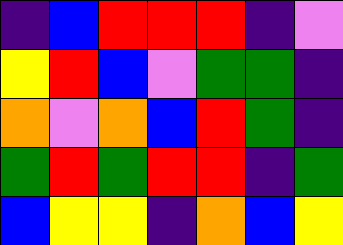[["indigo", "blue", "red", "red", "red", "indigo", "violet"], ["yellow", "red", "blue", "violet", "green", "green", "indigo"], ["orange", "violet", "orange", "blue", "red", "green", "indigo"], ["green", "red", "green", "red", "red", "indigo", "green"], ["blue", "yellow", "yellow", "indigo", "orange", "blue", "yellow"]]